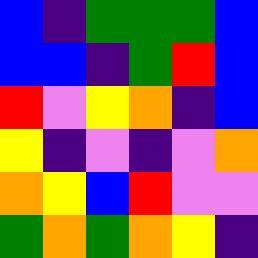[["blue", "indigo", "green", "green", "green", "blue"], ["blue", "blue", "indigo", "green", "red", "blue"], ["red", "violet", "yellow", "orange", "indigo", "blue"], ["yellow", "indigo", "violet", "indigo", "violet", "orange"], ["orange", "yellow", "blue", "red", "violet", "violet"], ["green", "orange", "green", "orange", "yellow", "indigo"]]